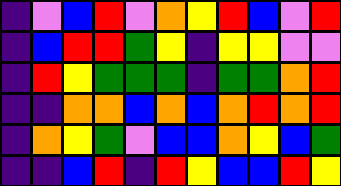[["indigo", "violet", "blue", "red", "violet", "orange", "yellow", "red", "blue", "violet", "red"], ["indigo", "blue", "red", "red", "green", "yellow", "indigo", "yellow", "yellow", "violet", "violet"], ["indigo", "red", "yellow", "green", "green", "green", "indigo", "green", "green", "orange", "red"], ["indigo", "indigo", "orange", "orange", "blue", "orange", "blue", "orange", "red", "orange", "red"], ["indigo", "orange", "yellow", "green", "violet", "blue", "blue", "orange", "yellow", "blue", "green"], ["indigo", "indigo", "blue", "red", "indigo", "red", "yellow", "blue", "blue", "red", "yellow"]]